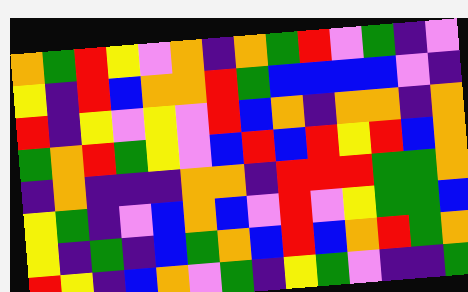[["orange", "green", "red", "yellow", "violet", "orange", "indigo", "orange", "green", "red", "violet", "green", "indigo", "violet"], ["yellow", "indigo", "red", "blue", "orange", "orange", "red", "green", "blue", "blue", "blue", "blue", "violet", "indigo"], ["red", "indigo", "yellow", "violet", "yellow", "violet", "red", "blue", "orange", "indigo", "orange", "orange", "indigo", "orange"], ["green", "orange", "red", "green", "yellow", "violet", "blue", "red", "blue", "red", "yellow", "red", "blue", "orange"], ["indigo", "orange", "indigo", "indigo", "indigo", "orange", "orange", "indigo", "red", "red", "red", "green", "green", "orange"], ["yellow", "green", "indigo", "violet", "blue", "orange", "blue", "violet", "red", "violet", "yellow", "green", "green", "blue"], ["yellow", "indigo", "green", "indigo", "blue", "green", "orange", "blue", "red", "blue", "orange", "red", "green", "orange"], ["red", "yellow", "indigo", "blue", "orange", "violet", "green", "indigo", "yellow", "green", "violet", "indigo", "indigo", "green"]]